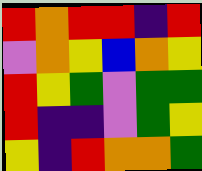[["red", "orange", "red", "red", "indigo", "red"], ["violet", "orange", "yellow", "blue", "orange", "yellow"], ["red", "yellow", "green", "violet", "green", "green"], ["red", "indigo", "indigo", "violet", "green", "yellow"], ["yellow", "indigo", "red", "orange", "orange", "green"]]